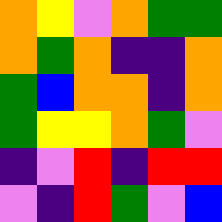[["orange", "yellow", "violet", "orange", "green", "green"], ["orange", "green", "orange", "indigo", "indigo", "orange"], ["green", "blue", "orange", "orange", "indigo", "orange"], ["green", "yellow", "yellow", "orange", "green", "violet"], ["indigo", "violet", "red", "indigo", "red", "red"], ["violet", "indigo", "red", "green", "violet", "blue"]]